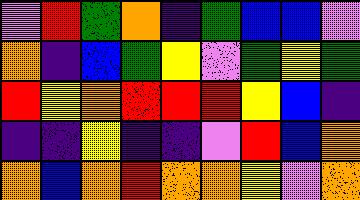[["violet", "red", "green", "orange", "indigo", "green", "blue", "blue", "violet"], ["orange", "indigo", "blue", "green", "yellow", "violet", "green", "yellow", "green"], ["red", "yellow", "orange", "red", "red", "red", "yellow", "blue", "indigo"], ["indigo", "indigo", "yellow", "indigo", "indigo", "violet", "red", "blue", "orange"], ["orange", "blue", "orange", "red", "orange", "orange", "yellow", "violet", "orange"]]